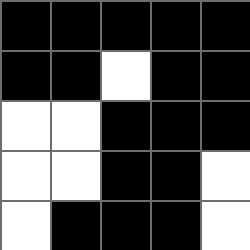[["black", "black", "black", "black", "black"], ["black", "black", "white", "black", "black"], ["white", "white", "black", "black", "black"], ["white", "white", "black", "black", "white"], ["white", "black", "black", "black", "white"]]